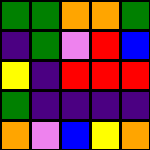[["green", "green", "orange", "orange", "green"], ["indigo", "green", "violet", "red", "blue"], ["yellow", "indigo", "red", "red", "red"], ["green", "indigo", "indigo", "indigo", "indigo"], ["orange", "violet", "blue", "yellow", "orange"]]